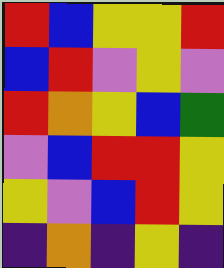[["red", "blue", "yellow", "yellow", "red"], ["blue", "red", "violet", "yellow", "violet"], ["red", "orange", "yellow", "blue", "green"], ["violet", "blue", "red", "red", "yellow"], ["yellow", "violet", "blue", "red", "yellow"], ["indigo", "orange", "indigo", "yellow", "indigo"]]